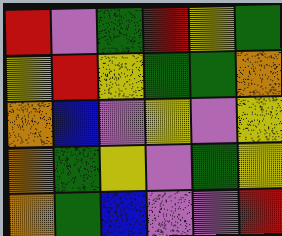[["red", "violet", "green", "red", "yellow", "green"], ["yellow", "red", "yellow", "green", "green", "orange"], ["orange", "blue", "violet", "yellow", "violet", "yellow"], ["orange", "green", "yellow", "violet", "green", "yellow"], ["orange", "green", "blue", "violet", "violet", "red"]]